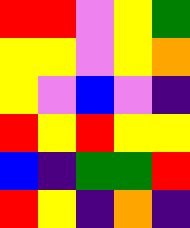[["red", "red", "violet", "yellow", "green"], ["yellow", "yellow", "violet", "yellow", "orange"], ["yellow", "violet", "blue", "violet", "indigo"], ["red", "yellow", "red", "yellow", "yellow"], ["blue", "indigo", "green", "green", "red"], ["red", "yellow", "indigo", "orange", "indigo"]]